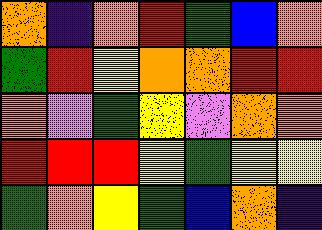[["orange", "indigo", "orange", "red", "green", "blue", "orange"], ["green", "red", "yellow", "orange", "orange", "red", "red"], ["orange", "violet", "green", "yellow", "violet", "orange", "orange"], ["red", "red", "red", "yellow", "green", "yellow", "yellow"], ["green", "orange", "yellow", "green", "blue", "orange", "indigo"]]